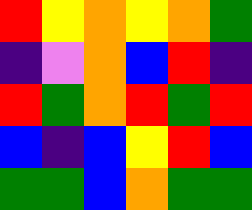[["red", "yellow", "orange", "yellow", "orange", "green"], ["indigo", "violet", "orange", "blue", "red", "indigo"], ["red", "green", "orange", "red", "green", "red"], ["blue", "indigo", "blue", "yellow", "red", "blue"], ["green", "green", "blue", "orange", "green", "green"]]